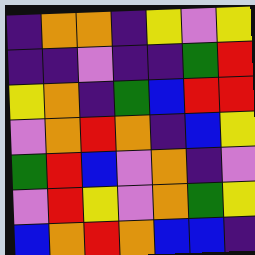[["indigo", "orange", "orange", "indigo", "yellow", "violet", "yellow"], ["indigo", "indigo", "violet", "indigo", "indigo", "green", "red"], ["yellow", "orange", "indigo", "green", "blue", "red", "red"], ["violet", "orange", "red", "orange", "indigo", "blue", "yellow"], ["green", "red", "blue", "violet", "orange", "indigo", "violet"], ["violet", "red", "yellow", "violet", "orange", "green", "yellow"], ["blue", "orange", "red", "orange", "blue", "blue", "indigo"]]